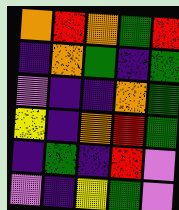[["orange", "red", "orange", "green", "red"], ["indigo", "orange", "green", "indigo", "green"], ["violet", "indigo", "indigo", "orange", "green"], ["yellow", "indigo", "orange", "red", "green"], ["indigo", "green", "indigo", "red", "violet"], ["violet", "indigo", "yellow", "green", "violet"]]